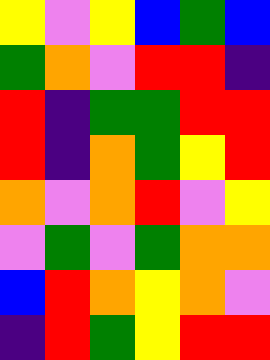[["yellow", "violet", "yellow", "blue", "green", "blue"], ["green", "orange", "violet", "red", "red", "indigo"], ["red", "indigo", "green", "green", "red", "red"], ["red", "indigo", "orange", "green", "yellow", "red"], ["orange", "violet", "orange", "red", "violet", "yellow"], ["violet", "green", "violet", "green", "orange", "orange"], ["blue", "red", "orange", "yellow", "orange", "violet"], ["indigo", "red", "green", "yellow", "red", "red"]]